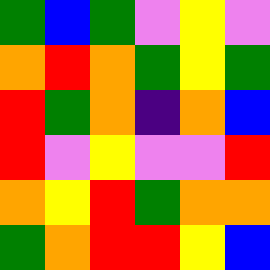[["green", "blue", "green", "violet", "yellow", "violet"], ["orange", "red", "orange", "green", "yellow", "green"], ["red", "green", "orange", "indigo", "orange", "blue"], ["red", "violet", "yellow", "violet", "violet", "red"], ["orange", "yellow", "red", "green", "orange", "orange"], ["green", "orange", "red", "red", "yellow", "blue"]]